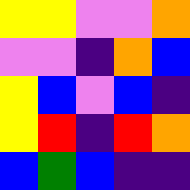[["yellow", "yellow", "violet", "violet", "orange"], ["violet", "violet", "indigo", "orange", "blue"], ["yellow", "blue", "violet", "blue", "indigo"], ["yellow", "red", "indigo", "red", "orange"], ["blue", "green", "blue", "indigo", "indigo"]]